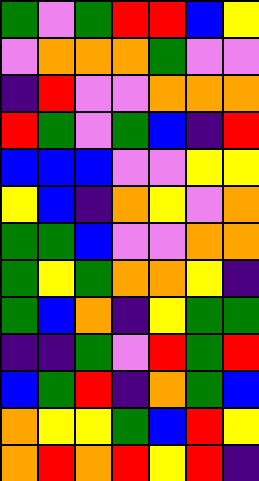[["green", "violet", "green", "red", "red", "blue", "yellow"], ["violet", "orange", "orange", "orange", "green", "violet", "violet"], ["indigo", "red", "violet", "violet", "orange", "orange", "orange"], ["red", "green", "violet", "green", "blue", "indigo", "red"], ["blue", "blue", "blue", "violet", "violet", "yellow", "yellow"], ["yellow", "blue", "indigo", "orange", "yellow", "violet", "orange"], ["green", "green", "blue", "violet", "violet", "orange", "orange"], ["green", "yellow", "green", "orange", "orange", "yellow", "indigo"], ["green", "blue", "orange", "indigo", "yellow", "green", "green"], ["indigo", "indigo", "green", "violet", "red", "green", "red"], ["blue", "green", "red", "indigo", "orange", "green", "blue"], ["orange", "yellow", "yellow", "green", "blue", "red", "yellow"], ["orange", "red", "orange", "red", "yellow", "red", "indigo"]]